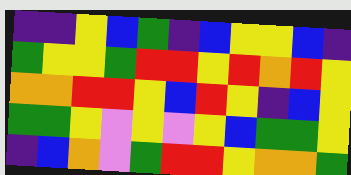[["indigo", "indigo", "yellow", "blue", "green", "indigo", "blue", "yellow", "yellow", "blue", "indigo"], ["green", "yellow", "yellow", "green", "red", "red", "yellow", "red", "orange", "red", "yellow"], ["orange", "orange", "red", "red", "yellow", "blue", "red", "yellow", "indigo", "blue", "yellow"], ["green", "green", "yellow", "violet", "yellow", "violet", "yellow", "blue", "green", "green", "yellow"], ["indigo", "blue", "orange", "violet", "green", "red", "red", "yellow", "orange", "orange", "green"]]